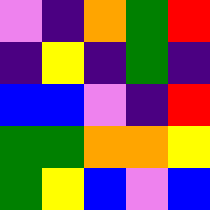[["violet", "indigo", "orange", "green", "red"], ["indigo", "yellow", "indigo", "green", "indigo"], ["blue", "blue", "violet", "indigo", "red"], ["green", "green", "orange", "orange", "yellow"], ["green", "yellow", "blue", "violet", "blue"]]